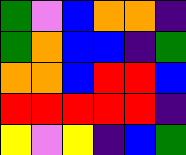[["green", "violet", "blue", "orange", "orange", "indigo"], ["green", "orange", "blue", "blue", "indigo", "green"], ["orange", "orange", "blue", "red", "red", "blue"], ["red", "red", "red", "red", "red", "indigo"], ["yellow", "violet", "yellow", "indigo", "blue", "green"]]